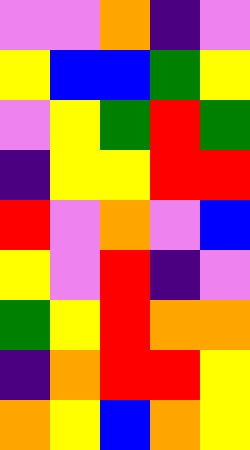[["violet", "violet", "orange", "indigo", "violet"], ["yellow", "blue", "blue", "green", "yellow"], ["violet", "yellow", "green", "red", "green"], ["indigo", "yellow", "yellow", "red", "red"], ["red", "violet", "orange", "violet", "blue"], ["yellow", "violet", "red", "indigo", "violet"], ["green", "yellow", "red", "orange", "orange"], ["indigo", "orange", "red", "red", "yellow"], ["orange", "yellow", "blue", "orange", "yellow"]]